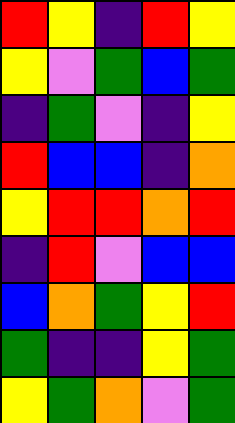[["red", "yellow", "indigo", "red", "yellow"], ["yellow", "violet", "green", "blue", "green"], ["indigo", "green", "violet", "indigo", "yellow"], ["red", "blue", "blue", "indigo", "orange"], ["yellow", "red", "red", "orange", "red"], ["indigo", "red", "violet", "blue", "blue"], ["blue", "orange", "green", "yellow", "red"], ["green", "indigo", "indigo", "yellow", "green"], ["yellow", "green", "orange", "violet", "green"]]